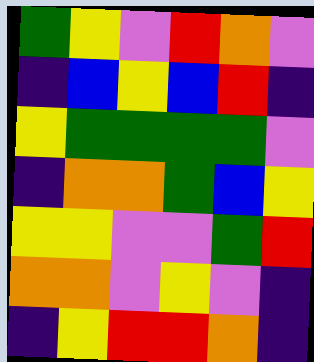[["green", "yellow", "violet", "red", "orange", "violet"], ["indigo", "blue", "yellow", "blue", "red", "indigo"], ["yellow", "green", "green", "green", "green", "violet"], ["indigo", "orange", "orange", "green", "blue", "yellow"], ["yellow", "yellow", "violet", "violet", "green", "red"], ["orange", "orange", "violet", "yellow", "violet", "indigo"], ["indigo", "yellow", "red", "red", "orange", "indigo"]]